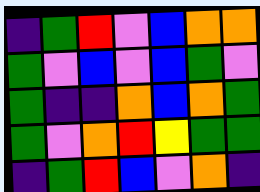[["indigo", "green", "red", "violet", "blue", "orange", "orange"], ["green", "violet", "blue", "violet", "blue", "green", "violet"], ["green", "indigo", "indigo", "orange", "blue", "orange", "green"], ["green", "violet", "orange", "red", "yellow", "green", "green"], ["indigo", "green", "red", "blue", "violet", "orange", "indigo"]]